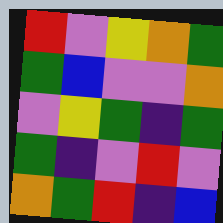[["red", "violet", "yellow", "orange", "green"], ["green", "blue", "violet", "violet", "orange"], ["violet", "yellow", "green", "indigo", "green"], ["green", "indigo", "violet", "red", "violet"], ["orange", "green", "red", "indigo", "blue"]]